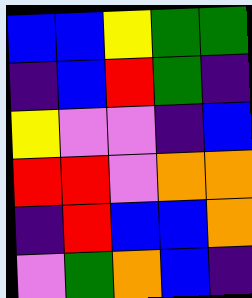[["blue", "blue", "yellow", "green", "green"], ["indigo", "blue", "red", "green", "indigo"], ["yellow", "violet", "violet", "indigo", "blue"], ["red", "red", "violet", "orange", "orange"], ["indigo", "red", "blue", "blue", "orange"], ["violet", "green", "orange", "blue", "indigo"]]